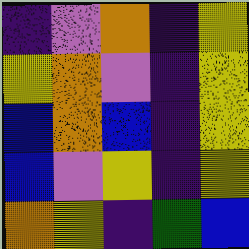[["indigo", "violet", "orange", "indigo", "yellow"], ["yellow", "orange", "violet", "indigo", "yellow"], ["blue", "orange", "blue", "indigo", "yellow"], ["blue", "violet", "yellow", "indigo", "yellow"], ["orange", "yellow", "indigo", "green", "blue"]]